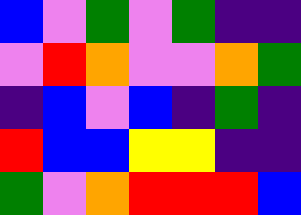[["blue", "violet", "green", "violet", "green", "indigo", "indigo"], ["violet", "red", "orange", "violet", "violet", "orange", "green"], ["indigo", "blue", "violet", "blue", "indigo", "green", "indigo"], ["red", "blue", "blue", "yellow", "yellow", "indigo", "indigo"], ["green", "violet", "orange", "red", "red", "red", "blue"]]